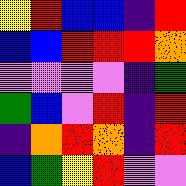[["yellow", "red", "blue", "blue", "indigo", "red"], ["blue", "blue", "red", "red", "red", "orange"], ["violet", "violet", "violet", "violet", "indigo", "green"], ["green", "blue", "violet", "red", "indigo", "red"], ["indigo", "orange", "red", "orange", "indigo", "red"], ["blue", "green", "yellow", "red", "violet", "violet"]]